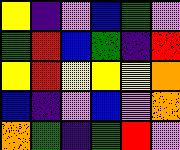[["yellow", "indigo", "violet", "blue", "green", "violet"], ["green", "red", "blue", "green", "indigo", "red"], ["yellow", "red", "yellow", "yellow", "yellow", "orange"], ["blue", "indigo", "violet", "blue", "violet", "orange"], ["orange", "green", "indigo", "green", "red", "violet"]]